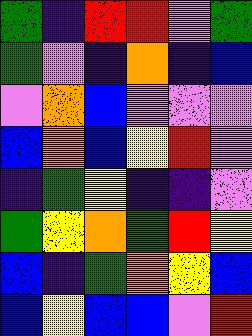[["green", "indigo", "red", "red", "violet", "green"], ["green", "violet", "indigo", "orange", "indigo", "blue"], ["violet", "orange", "blue", "violet", "violet", "violet"], ["blue", "orange", "blue", "yellow", "red", "violet"], ["indigo", "green", "yellow", "indigo", "indigo", "violet"], ["green", "yellow", "orange", "green", "red", "yellow"], ["blue", "indigo", "green", "orange", "yellow", "blue"], ["blue", "yellow", "blue", "blue", "violet", "red"]]